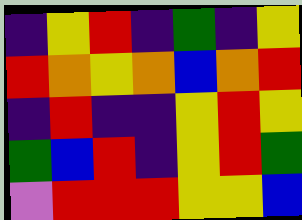[["indigo", "yellow", "red", "indigo", "green", "indigo", "yellow"], ["red", "orange", "yellow", "orange", "blue", "orange", "red"], ["indigo", "red", "indigo", "indigo", "yellow", "red", "yellow"], ["green", "blue", "red", "indigo", "yellow", "red", "green"], ["violet", "red", "red", "red", "yellow", "yellow", "blue"]]